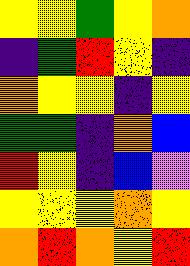[["yellow", "yellow", "green", "yellow", "orange"], ["indigo", "green", "red", "yellow", "indigo"], ["orange", "yellow", "yellow", "indigo", "yellow"], ["green", "green", "indigo", "orange", "blue"], ["red", "yellow", "indigo", "blue", "violet"], ["yellow", "yellow", "yellow", "orange", "yellow"], ["orange", "red", "orange", "yellow", "red"]]